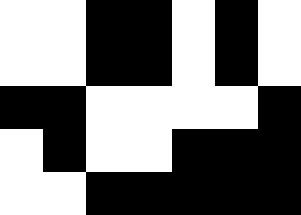[["white", "white", "black", "black", "white", "black", "white"], ["white", "white", "black", "black", "white", "black", "white"], ["black", "black", "white", "white", "white", "white", "black"], ["white", "black", "white", "white", "black", "black", "black"], ["white", "white", "black", "black", "black", "black", "black"]]